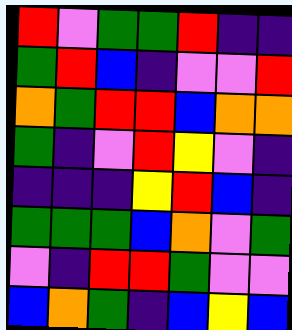[["red", "violet", "green", "green", "red", "indigo", "indigo"], ["green", "red", "blue", "indigo", "violet", "violet", "red"], ["orange", "green", "red", "red", "blue", "orange", "orange"], ["green", "indigo", "violet", "red", "yellow", "violet", "indigo"], ["indigo", "indigo", "indigo", "yellow", "red", "blue", "indigo"], ["green", "green", "green", "blue", "orange", "violet", "green"], ["violet", "indigo", "red", "red", "green", "violet", "violet"], ["blue", "orange", "green", "indigo", "blue", "yellow", "blue"]]